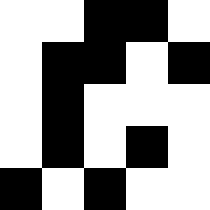[["white", "white", "black", "black", "white"], ["white", "black", "black", "white", "black"], ["white", "black", "white", "white", "white"], ["white", "black", "white", "black", "white"], ["black", "white", "black", "white", "white"]]